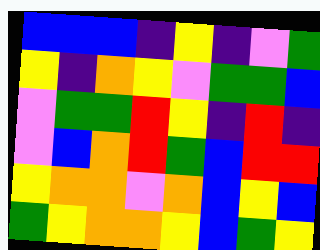[["blue", "blue", "blue", "indigo", "yellow", "indigo", "violet", "green"], ["yellow", "indigo", "orange", "yellow", "violet", "green", "green", "blue"], ["violet", "green", "green", "red", "yellow", "indigo", "red", "indigo"], ["violet", "blue", "orange", "red", "green", "blue", "red", "red"], ["yellow", "orange", "orange", "violet", "orange", "blue", "yellow", "blue"], ["green", "yellow", "orange", "orange", "yellow", "blue", "green", "yellow"]]